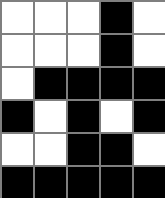[["white", "white", "white", "black", "white"], ["white", "white", "white", "black", "white"], ["white", "black", "black", "black", "black"], ["black", "white", "black", "white", "black"], ["white", "white", "black", "black", "white"], ["black", "black", "black", "black", "black"]]